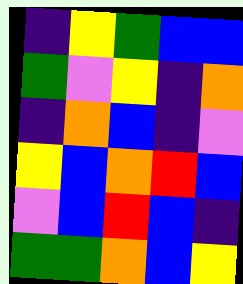[["indigo", "yellow", "green", "blue", "blue"], ["green", "violet", "yellow", "indigo", "orange"], ["indigo", "orange", "blue", "indigo", "violet"], ["yellow", "blue", "orange", "red", "blue"], ["violet", "blue", "red", "blue", "indigo"], ["green", "green", "orange", "blue", "yellow"]]